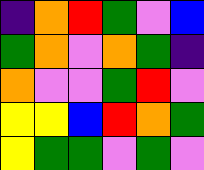[["indigo", "orange", "red", "green", "violet", "blue"], ["green", "orange", "violet", "orange", "green", "indigo"], ["orange", "violet", "violet", "green", "red", "violet"], ["yellow", "yellow", "blue", "red", "orange", "green"], ["yellow", "green", "green", "violet", "green", "violet"]]